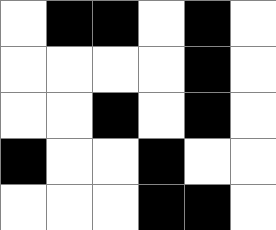[["white", "black", "black", "white", "black", "white"], ["white", "white", "white", "white", "black", "white"], ["white", "white", "black", "white", "black", "white"], ["black", "white", "white", "black", "white", "white"], ["white", "white", "white", "black", "black", "white"]]